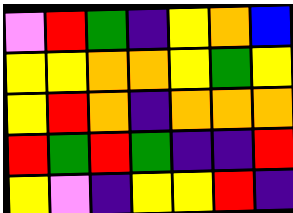[["violet", "red", "green", "indigo", "yellow", "orange", "blue"], ["yellow", "yellow", "orange", "orange", "yellow", "green", "yellow"], ["yellow", "red", "orange", "indigo", "orange", "orange", "orange"], ["red", "green", "red", "green", "indigo", "indigo", "red"], ["yellow", "violet", "indigo", "yellow", "yellow", "red", "indigo"]]